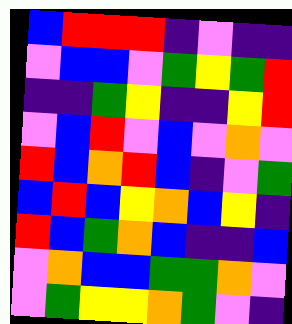[["blue", "red", "red", "red", "indigo", "violet", "indigo", "indigo"], ["violet", "blue", "blue", "violet", "green", "yellow", "green", "red"], ["indigo", "indigo", "green", "yellow", "indigo", "indigo", "yellow", "red"], ["violet", "blue", "red", "violet", "blue", "violet", "orange", "violet"], ["red", "blue", "orange", "red", "blue", "indigo", "violet", "green"], ["blue", "red", "blue", "yellow", "orange", "blue", "yellow", "indigo"], ["red", "blue", "green", "orange", "blue", "indigo", "indigo", "blue"], ["violet", "orange", "blue", "blue", "green", "green", "orange", "violet"], ["violet", "green", "yellow", "yellow", "orange", "green", "violet", "indigo"]]